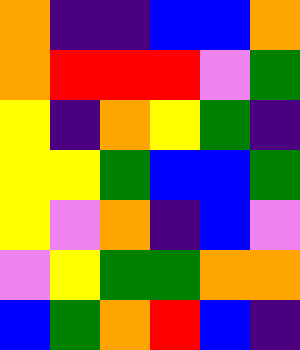[["orange", "indigo", "indigo", "blue", "blue", "orange"], ["orange", "red", "red", "red", "violet", "green"], ["yellow", "indigo", "orange", "yellow", "green", "indigo"], ["yellow", "yellow", "green", "blue", "blue", "green"], ["yellow", "violet", "orange", "indigo", "blue", "violet"], ["violet", "yellow", "green", "green", "orange", "orange"], ["blue", "green", "orange", "red", "blue", "indigo"]]